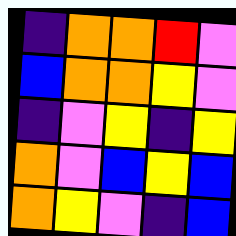[["indigo", "orange", "orange", "red", "violet"], ["blue", "orange", "orange", "yellow", "violet"], ["indigo", "violet", "yellow", "indigo", "yellow"], ["orange", "violet", "blue", "yellow", "blue"], ["orange", "yellow", "violet", "indigo", "blue"]]